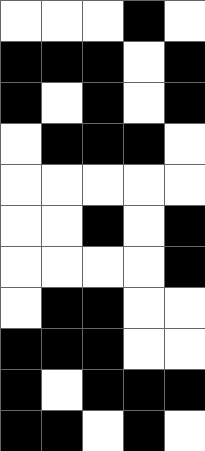[["white", "white", "white", "black", "white"], ["black", "black", "black", "white", "black"], ["black", "white", "black", "white", "black"], ["white", "black", "black", "black", "white"], ["white", "white", "white", "white", "white"], ["white", "white", "black", "white", "black"], ["white", "white", "white", "white", "black"], ["white", "black", "black", "white", "white"], ["black", "black", "black", "white", "white"], ["black", "white", "black", "black", "black"], ["black", "black", "white", "black", "white"]]